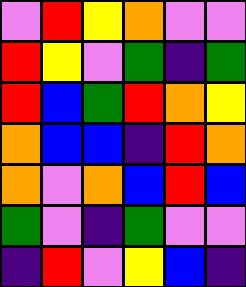[["violet", "red", "yellow", "orange", "violet", "violet"], ["red", "yellow", "violet", "green", "indigo", "green"], ["red", "blue", "green", "red", "orange", "yellow"], ["orange", "blue", "blue", "indigo", "red", "orange"], ["orange", "violet", "orange", "blue", "red", "blue"], ["green", "violet", "indigo", "green", "violet", "violet"], ["indigo", "red", "violet", "yellow", "blue", "indigo"]]